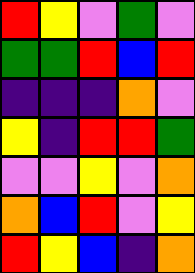[["red", "yellow", "violet", "green", "violet"], ["green", "green", "red", "blue", "red"], ["indigo", "indigo", "indigo", "orange", "violet"], ["yellow", "indigo", "red", "red", "green"], ["violet", "violet", "yellow", "violet", "orange"], ["orange", "blue", "red", "violet", "yellow"], ["red", "yellow", "blue", "indigo", "orange"]]